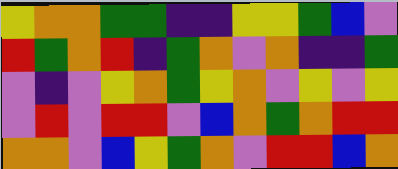[["yellow", "orange", "orange", "green", "green", "indigo", "indigo", "yellow", "yellow", "green", "blue", "violet"], ["red", "green", "orange", "red", "indigo", "green", "orange", "violet", "orange", "indigo", "indigo", "green"], ["violet", "indigo", "violet", "yellow", "orange", "green", "yellow", "orange", "violet", "yellow", "violet", "yellow"], ["violet", "red", "violet", "red", "red", "violet", "blue", "orange", "green", "orange", "red", "red"], ["orange", "orange", "violet", "blue", "yellow", "green", "orange", "violet", "red", "red", "blue", "orange"]]